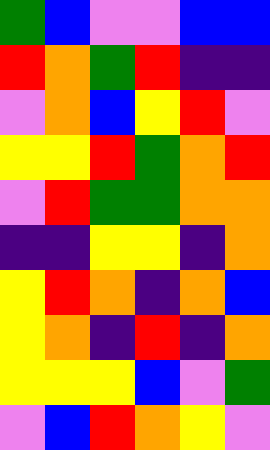[["green", "blue", "violet", "violet", "blue", "blue"], ["red", "orange", "green", "red", "indigo", "indigo"], ["violet", "orange", "blue", "yellow", "red", "violet"], ["yellow", "yellow", "red", "green", "orange", "red"], ["violet", "red", "green", "green", "orange", "orange"], ["indigo", "indigo", "yellow", "yellow", "indigo", "orange"], ["yellow", "red", "orange", "indigo", "orange", "blue"], ["yellow", "orange", "indigo", "red", "indigo", "orange"], ["yellow", "yellow", "yellow", "blue", "violet", "green"], ["violet", "blue", "red", "orange", "yellow", "violet"]]